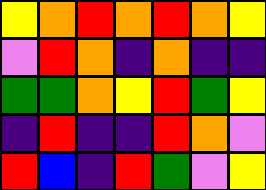[["yellow", "orange", "red", "orange", "red", "orange", "yellow"], ["violet", "red", "orange", "indigo", "orange", "indigo", "indigo"], ["green", "green", "orange", "yellow", "red", "green", "yellow"], ["indigo", "red", "indigo", "indigo", "red", "orange", "violet"], ["red", "blue", "indigo", "red", "green", "violet", "yellow"]]